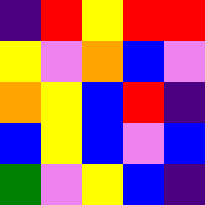[["indigo", "red", "yellow", "red", "red"], ["yellow", "violet", "orange", "blue", "violet"], ["orange", "yellow", "blue", "red", "indigo"], ["blue", "yellow", "blue", "violet", "blue"], ["green", "violet", "yellow", "blue", "indigo"]]